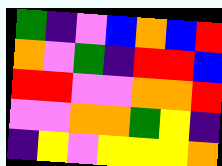[["green", "indigo", "violet", "blue", "orange", "blue", "red"], ["orange", "violet", "green", "indigo", "red", "red", "blue"], ["red", "red", "violet", "violet", "orange", "orange", "red"], ["violet", "violet", "orange", "orange", "green", "yellow", "indigo"], ["indigo", "yellow", "violet", "yellow", "yellow", "yellow", "orange"]]